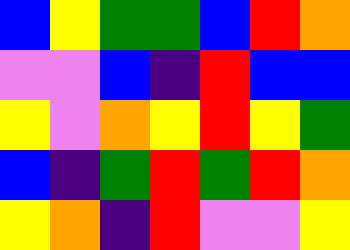[["blue", "yellow", "green", "green", "blue", "red", "orange"], ["violet", "violet", "blue", "indigo", "red", "blue", "blue"], ["yellow", "violet", "orange", "yellow", "red", "yellow", "green"], ["blue", "indigo", "green", "red", "green", "red", "orange"], ["yellow", "orange", "indigo", "red", "violet", "violet", "yellow"]]